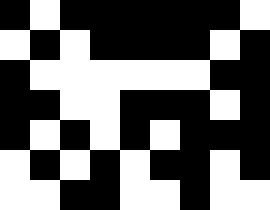[["black", "white", "black", "black", "black", "black", "black", "black", "white"], ["white", "black", "white", "black", "black", "black", "black", "white", "black"], ["black", "white", "white", "white", "white", "white", "white", "black", "black"], ["black", "black", "white", "white", "black", "black", "black", "white", "black"], ["black", "white", "black", "white", "black", "white", "black", "black", "black"], ["white", "black", "white", "black", "white", "black", "black", "white", "black"], ["white", "white", "black", "black", "white", "white", "black", "white", "white"]]